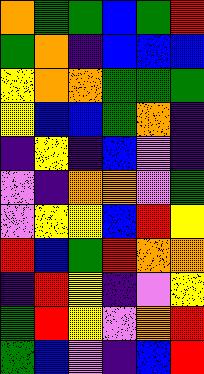[["orange", "green", "green", "blue", "green", "red"], ["green", "orange", "indigo", "blue", "blue", "blue"], ["yellow", "orange", "orange", "green", "green", "green"], ["yellow", "blue", "blue", "green", "orange", "indigo"], ["indigo", "yellow", "indigo", "blue", "violet", "indigo"], ["violet", "indigo", "orange", "orange", "violet", "green"], ["violet", "yellow", "yellow", "blue", "red", "yellow"], ["red", "blue", "green", "red", "orange", "orange"], ["indigo", "red", "yellow", "indigo", "violet", "yellow"], ["green", "red", "yellow", "violet", "orange", "red"], ["green", "blue", "violet", "indigo", "blue", "red"]]